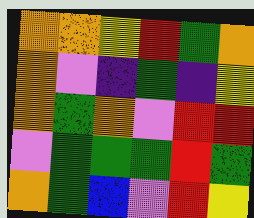[["orange", "orange", "yellow", "red", "green", "orange"], ["orange", "violet", "indigo", "green", "indigo", "yellow"], ["orange", "green", "orange", "violet", "red", "red"], ["violet", "green", "green", "green", "red", "green"], ["orange", "green", "blue", "violet", "red", "yellow"]]